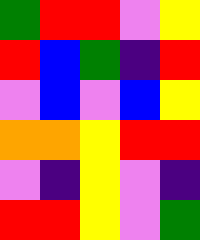[["green", "red", "red", "violet", "yellow"], ["red", "blue", "green", "indigo", "red"], ["violet", "blue", "violet", "blue", "yellow"], ["orange", "orange", "yellow", "red", "red"], ["violet", "indigo", "yellow", "violet", "indigo"], ["red", "red", "yellow", "violet", "green"]]